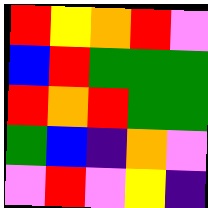[["red", "yellow", "orange", "red", "violet"], ["blue", "red", "green", "green", "green"], ["red", "orange", "red", "green", "green"], ["green", "blue", "indigo", "orange", "violet"], ["violet", "red", "violet", "yellow", "indigo"]]